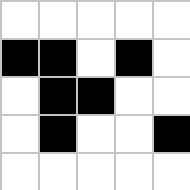[["white", "white", "white", "white", "white"], ["black", "black", "white", "black", "white"], ["white", "black", "black", "white", "white"], ["white", "black", "white", "white", "black"], ["white", "white", "white", "white", "white"]]